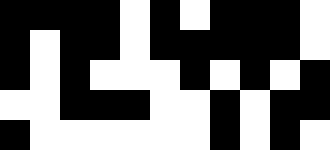[["black", "black", "black", "black", "white", "black", "white", "black", "black", "black", "white"], ["black", "white", "black", "black", "white", "black", "black", "black", "black", "black", "white"], ["black", "white", "black", "white", "white", "white", "black", "white", "black", "white", "black"], ["white", "white", "black", "black", "black", "white", "white", "black", "white", "black", "black"], ["black", "white", "white", "white", "white", "white", "white", "black", "white", "black", "white"]]